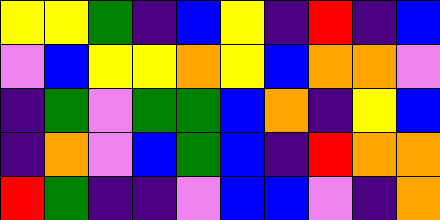[["yellow", "yellow", "green", "indigo", "blue", "yellow", "indigo", "red", "indigo", "blue"], ["violet", "blue", "yellow", "yellow", "orange", "yellow", "blue", "orange", "orange", "violet"], ["indigo", "green", "violet", "green", "green", "blue", "orange", "indigo", "yellow", "blue"], ["indigo", "orange", "violet", "blue", "green", "blue", "indigo", "red", "orange", "orange"], ["red", "green", "indigo", "indigo", "violet", "blue", "blue", "violet", "indigo", "orange"]]